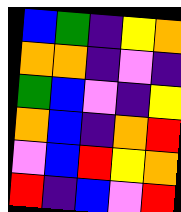[["blue", "green", "indigo", "yellow", "orange"], ["orange", "orange", "indigo", "violet", "indigo"], ["green", "blue", "violet", "indigo", "yellow"], ["orange", "blue", "indigo", "orange", "red"], ["violet", "blue", "red", "yellow", "orange"], ["red", "indigo", "blue", "violet", "red"]]